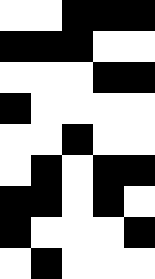[["white", "white", "black", "black", "black"], ["black", "black", "black", "white", "white"], ["white", "white", "white", "black", "black"], ["black", "white", "white", "white", "white"], ["white", "white", "black", "white", "white"], ["white", "black", "white", "black", "black"], ["black", "black", "white", "black", "white"], ["black", "white", "white", "white", "black"], ["white", "black", "white", "white", "white"]]